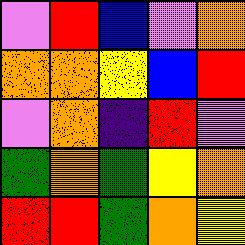[["violet", "red", "blue", "violet", "orange"], ["orange", "orange", "yellow", "blue", "red"], ["violet", "orange", "indigo", "red", "violet"], ["green", "orange", "green", "yellow", "orange"], ["red", "red", "green", "orange", "yellow"]]